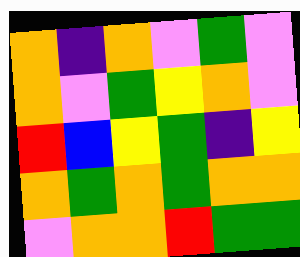[["orange", "indigo", "orange", "violet", "green", "violet"], ["orange", "violet", "green", "yellow", "orange", "violet"], ["red", "blue", "yellow", "green", "indigo", "yellow"], ["orange", "green", "orange", "green", "orange", "orange"], ["violet", "orange", "orange", "red", "green", "green"]]